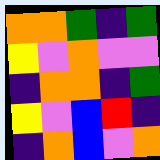[["orange", "orange", "green", "indigo", "green"], ["yellow", "violet", "orange", "violet", "violet"], ["indigo", "orange", "orange", "indigo", "green"], ["yellow", "violet", "blue", "red", "indigo"], ["indigo", "orange", "blue", "violet", "orange"]]